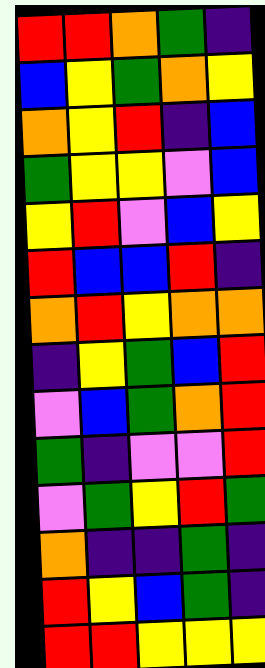[["red", "red", "orange", "green", "indigo"], ["blue", "yellow", "green", "orange", "yellow"], ["orange", "yellow", "red", "indigo", "blue"], ["green", "yellow", "yellow", "violet", "blue"], ["yellow", "red", "violet", "blue", "yellow"], ["red", "blue", "blue", "red", "indigo"], ["orange", "red", "yellow", "orange", "orange"], ["indigo", "yellow", "green", "blue", "red"], ["violet", "blue", "green", "orange", "red"], ["green", "indigo", "violet", "violet", "red"], ["violet", "green", "yellow", "red", "green"], ["orange", "indigo", "indigo", "green", "indigo"], ["red", "yellow", "blue", "green", "indigo"], ["red", "red", "yellow", "yellow", "yellow"]]